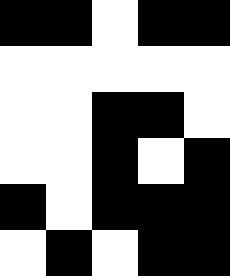[["black", "black", "white", "black", "black"], ["white", "white", "white", "white", "white"], ["white", "white", "black", "black", "white"], ["white", "white", "black", "white", "black"], ["black", "white", "black", "black", "black"], ["white", "black", "white", "black", "black"]]